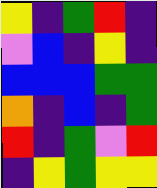[["yellow", "indigo", "green", "red", "indigo"], ["violet", "blue", "indigo", "yellow", "indigo"], ["blue", "blue", "blue", "green", "green"], ["orange", "indigo", "blue", "indigo", "green"], ["red", "indigo", "green", "violet", "red"], ["indigo", "yellow", "green", "yellow", "yellow"]]